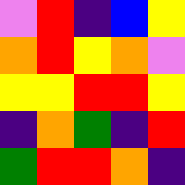[["violet", "red", "indigo", "blue", "yellow"], ["orange", "red", "yellow", "orange", "violet"], ["yellow", "yellow", "red", "red", "yellow"], ["indigo", "orange", "green", "indigo", "red"], ["green", "red", "red", "orange", "indigo"]]